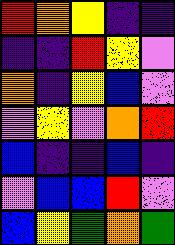[["red", "orange", "yellow", "indigo", "indigo"], ["indigo", "indigo", "red", "yellow", "violet"], ["orange", "indigo", "yellow", "blue", "violet"], ["violet", "yellow", "violet", "orange", "red"], ["blue", "indigo", "indigo", "blue", "indigo"], ["violet", "blue", "blue", "red", "violet"], ["blue", "yellow", "green", "orange", "green"]]